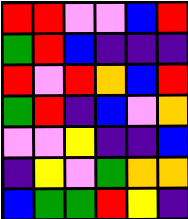[["red", "red", "violet", "violet", "blue", "red"], ["green", "red", "blue", "indigo", "indigo", "indigo"], ["red", "violet", "red", "orange", "blue", "red"], ["green", "red", "indigo", "blue", "violet", "orange"], ["violet", "violet", "yellow", "indigo", "indigo", "blue"], ["indigo", "yellow", "violet", "green", "orange", "orange"], ["blue", "green", "green", "red", "yellow", "indigo"]]